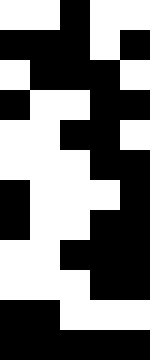[["white", "white", "black", "white", "white"], ["black", "black", "black", "white", "black"], ["white", "black", "black", "black", "white"], ["black", "white", "white", "black", "black"], ["white", "white", "black", "black", "white"], ["white", "white", "white", "black", "black"], ["black", "white", "white", "white", "black"], ["black", "white", "white", "black", "black"], ["white", "white", "black", "black", "black"], ["white", "white", "white", "black", "black"], ["black", "black", "white", "white", "white"], ["black", "black", "black", "black", "black"]]